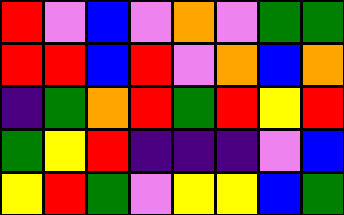[["red", "violet", "blue", "violet", "orange", "violet", "green", "green"], ["red", "red", "blue", "red", "violet", "orange", "blue", "orange"], ["indigo", "green", "orange", "red", "green", "red", "yellow", "red"], ["green", "yellow", "red", "indigo", "indigo", "indigo", "violet", "blue"], ["yellow", "red", "green", "violet", "yellow", "yellow", "blue", "green"]]